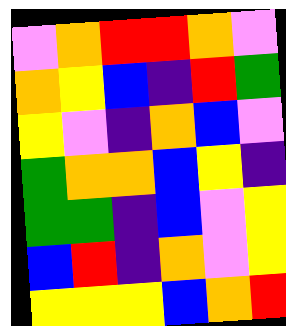[["violet", "orange", "red", "red", "orange", "violet"], ["orange", "yellow", "blue", "indigo", "red", "green"], ["yellow", "violet", "indigo", "orange", "blue", "violet"], ["green", "orange", "orange", "blue", "yellow", "indigo"], ["green", "green", "indigo", "blue", "violet", "yellow"], ["blue", "red", "indigo", "orange", "violet", "yellow"], ["yellow", "yellow", "yellow", "blue", "orange", "red"]]